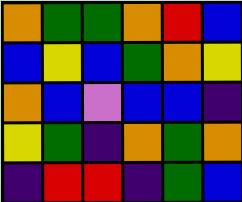[["orange", "green", "green", "orange", "red", "blue"], ["blue", "yellow", "blue", "green", "orange", "yellow"], ["orange", "blue", "violet", "blue", "blue", "indigo"], ["yellow", "green", "indigo", "orange", "green", "orange"], ["indigo", "red", "red", "indigo", "green", "blue"]]